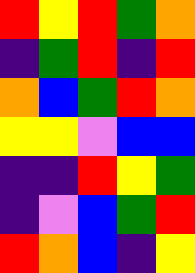[["red", "yellow", "red", "green", "orange"], ["indigo", "green", "red", "indigo", "red"], ["orange", "blue", "green", "red", "orange"], ["yellow", "yellow", "violet", "blue", "blue"], ["indigo", "indigo", "red", "yellow", "green"], ["indigo", "violet", "blue", "green", "red"], ["red", "orange", "blue", "indigo", "yellow"]]